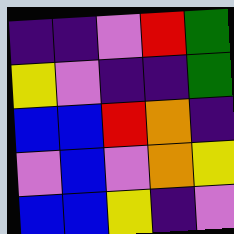[["indigo", "indigo", "violet", "red", "green"], ["yellow", "violet", "indigo", "indigo", "green"], ["blue", "blue", "red", "orange", "indigo"], ["violet", "blue", "violet", "orange", "yellow"], ["blue", "blue", "yellow", "indigo", "violet"]]